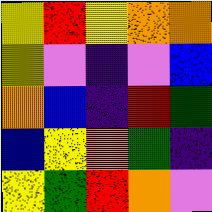[["yellow", "red", "yellow", "orange", "orange"], ["yellow", "violet", "indigo", "violet", "blue"], ["orange", "blue", "indigo", "red", "green"], ["blue", "yellow", "orange", "green", "indigo"], ["yellow", "green", "red", "orange", "violet"]]